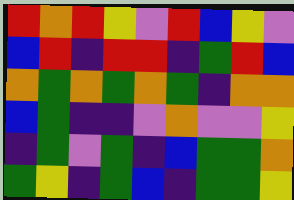[["red", "orange", "red", "yellow", "violet", "red", "blue", "yellow", "violet"], ["blue", "red", "indigo", "red", "red", "indigo", "green", "red", "blue"], ["orange", "green", "orange", "green", "orange", "green", "indigo", "orange", "orange"], ["blue", "green", "indigo", "indigo", "violet", "orange", "violet", "violet", "yellow"], ["indigo", "green", "violet", "green", "indigo", "blue", "green", "green", "orange"], ["green", "yellow", "indigo", "green", "blue", "indigo", "green", "green", "yellow"]]